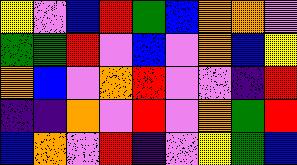[["yellow", "violet", "blue", "red", "green", "blue", "orange", "orange", "violet"], ["green", "green", "red", "violet", "blue", "violet", "orange", "blue", "yellow"], ["orange", "blue", "violet", "orange", "red", "violet", "violet", "indigo", "red"], ["indigo", "indigo", "orange", "violet", "red", "violet", "orange", "green", "red"], ["blue", "orange", "violet", "red", "indigo", "violet", "yellow", "green", "blue"]]